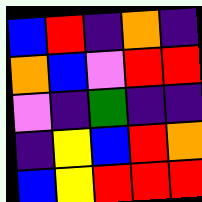[["blue", "red", "indigo", "orange", "indigo"], ["orange", "blue", "violet", "red", "red"], ["violet", "indigo", "green", "indigo", "indigo"], ["indigo", "yellow", "blue", "red", "orange"], ["blue", "yellow", "red", "red", "red"]]